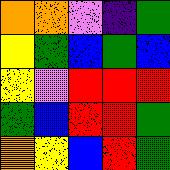[["orange", "orange", "violet", "indigo", "green"], ["yellow", "green", "blue", "green", "blue"], ["yellow", "violet", "red", "red", "red"], ["green", "blue", "red", "red", "green"], ["orange", "yellow", "blue", "red", "green"]]